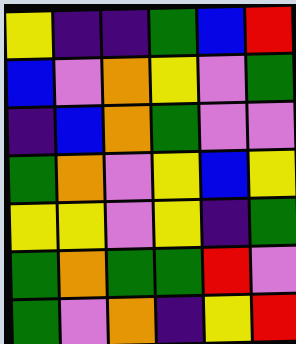[["yellow", "indigo", "indigo", "green", "blue", "red"], ["blue", "violet", "orange", "yellow", "violet", "green"], ["indigo", "blue", "orange", "green", "violet", "violet"], ["green", "orange", "violet", "yellow", "blue", "yellow"], ["yellow", "yellow", "violet", "yellow", "indigo", "green"], ["green", "orange", "green", "green", "red", "violet"], ["green", "violet", "orange", "indigo", "yellow", "red"]]